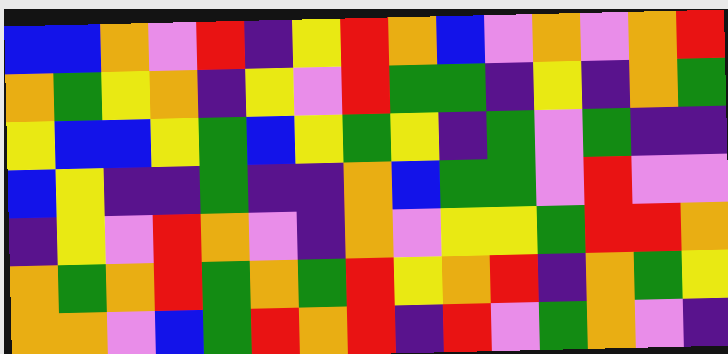[["blue", "blue", "orange", "violet", "red", "indigo", "yellow", "red", "orange", "blue", "violet", "orange", "violet", "orange", "red"], ["orange", "green", "yellow", "orange", "indigo", "yellow", "violet", "red", "green", "green", "indigo", "yellow", "indigo", "orange", "green"], ["yellow", "blue", "blue", "yellow", "green", "blue", "yellow", "green", "yellow", "indigo", "green", "violet", "green", "indigo", "indigo"], ["blue", "yellow", "indigo", "indigo", "green", "indigo", "indigo", "orange", "blue", "green", "green", "violet", "red", "violet", "violet"], ["indigo", "yellow", "violet", "red", "orange", "violet", "indigo", "orange", "violet", "yellow", "yellow", "green", "red", "red", "orange"], ["orange", "green", "orange", "red", "green", "orange", "green", "red", "yellow", "orange", "red", "indigo", "orange", "green", "yellow"], ["orange", "orange", "violet", "blue", "green", "red", "orange", "red", "indigo", "red", "violet", "green", "orange", "violet", "indigo"]]